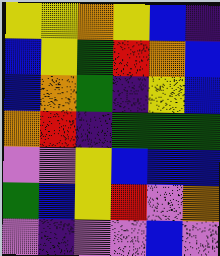[["yellow", "yellow", "orange", "yellow", "blue", "indigo"], ["blue", "yellow", "green", "red", "orange", "blue"], ["blue", "orange", "green", "indigo", "yellow", "blue"], ["orange", "red", "indigo", "green", "green", "green"], ["violet", "violet", "yellow", "blue", "blue", "blue"], ["green", "blue", "yellow", "red", "violet", "orange"], ["violet", "indigo", "violet", "violet", "blue", "violet"]]